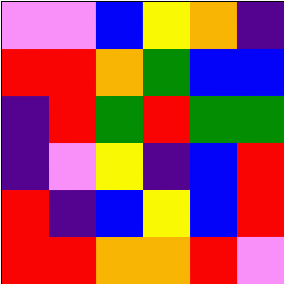[["violet", "violet", "blue", "yellow", "orange", "indigo"], ["red", "red", "orange", "green", "blue", "blue"], ["indigo", "red", "green", "red", "green", "green"], ["indigo", "violet", "yellow", "indigo", "blue", "red"], ["red", "indigo", "blue", "yellow", "blue", "red"], ["red", "red", "orange", "orange", "red", "violet"]]